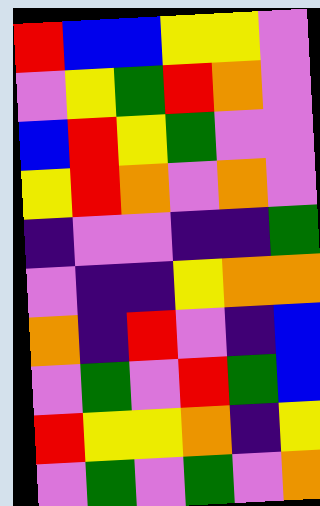[["red", "blue", "blue", "yellow", "yellow", "violet"], ["violet", "yellow", "green", "red", "orange", "violet"], ["blue", "red", "yellow", "green", "violet", "violet"], ["yellow", "red", "orange", "violet", "orange", "violet"], ["indigo", "violet", "violet", "indigo", "indigo", "green"], ["violet", "indigo", "indigo", "yellow", "orange", "orange"], ["orange", "indigo", "red", "violet", "indigo", "blue"], ["violet", "green", "violet", "red", "green", "blue"], ["red", "yellow", "yellow", "orange", "indigo", "yellow"], ["violet", "green", "violet", "green", "violet", "orange"]]